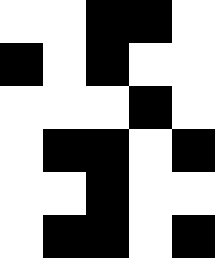[["white", "white", "black", "black", "white"], ["black", "white", "black", "white", "white"], ["white", "white", "white", "black", "white"], ["white", "black", "black", "white", "black"], ["white", "white", "black", "white", "white"], ["white", "black", "black", "white", "black"]]